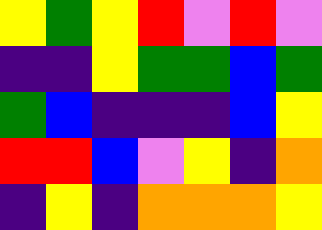[["yellow", "green", "yellow", "red", "violet", "red", "violet"], ["indigo", "indigo", "yellow", "green", "green", "blue", "green"], ["green", "blue", "indigo", "indigo", "indigo", "blue", "yellow"], ["red", "red", "blue", "violet", "yellow", "indigo", "orange"], ["indigo", "yellow", "indigo", "orange", "orange", "orange", "yellow"]]